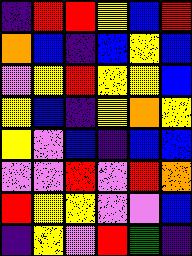[["indigo", "red", "red", "yellow", "blue", "red"], ["orange", "blue", "indigo", "blue", "yellow", "blue"], ["violet", "yellow", "red", "yellow", "yellow", "blue"], ["yellow", "blue", "indigo", "yellow", "orange", "yellow"], ["yellow", "violet", "blue", "indigo", "blue", "blue"], ["violet", "violet", "red", "violet", "red", "orange"], ["red", "yellow", "yellow", "violet", "violet", "blue"], ["indigo", "yellow", "violet", "red", "green", "indigo"]]